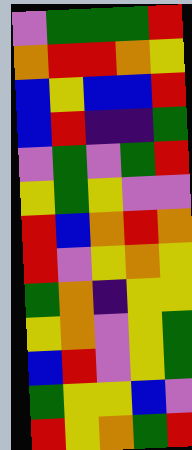[["violet", "green", "green", "green", "red"], ["orange", "red", "red", "orange", "yellow"], ["blue", "yellow", "blue", "blue", "red"], ["blue", "red", "indigo", "indigo", "green"], ["violet", "green", "violet", "green", "red"], ["yellow", "green", "yellow", "violet", "violet"], ["red", "blue", "orange", "red", "orange"], ["red", "violet", "yellow", "orange", "yellow"], ["green", "orange", "indigo", "yellow", "yellow"], ["yellow", "orange", "violet", "yellow", "green"], ["blue", "red", "violet", "yellow", "green"], ["green", "yellow", "yellow", "blue", "violet"], ["red", "yellow", "orange", "green", "red"]]